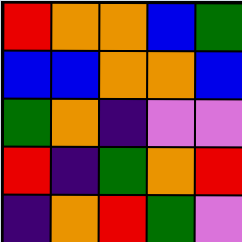[["red", "orange", "orange", "blue", "green"], ["blue", "blue", "orange", "orange", "blue"], ["green", "orange", "indigo", "violet", "violet"], ["red", "indigo", "green", "orange", "red"], ["indigo", "orange", "red", "green", "violet"]]